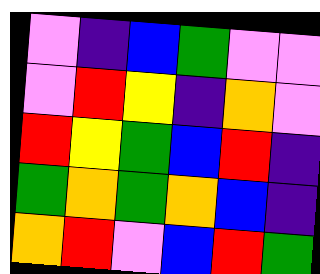[["violet", "indigo", "blue", "green", "violet", "violet"], ["violet", "red", "yellow", "indigo", "orange", "violet"], ["red", "yellow", "green", "blue", "red", "indigo"], ["green", "orange", "green", "orange", "blue", "indigo"], ["orange", "red", "violet", "blue", "red", "green"]]